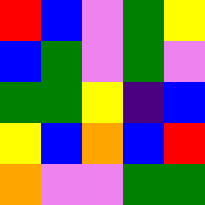[["red", "blue", "violet", "green", "yellow"], ["blue", "green", "violet", "green", "violet"], ["green", "green", "yellow", "indigo", "blue"], ["yellow", "blue", "orange", "blue", "red"], ["orange", "violet", "violet", "green", "green"]]